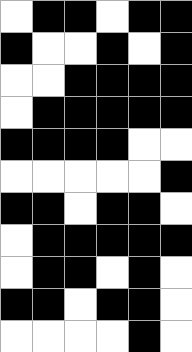[["white", "black", "black", "white", "black", "black"], ["black", "white", "white", "black", "white", "black"], ["white", "white", "black", "black", "black", "black"], ["white", "black", "black", "black", "black", "black"], ["black", "black", "black", "black", "white", "white"], ["white", "white", "white", "white", "white", "black"], ["black", "black", "white", "black", "black", "white"], ["white", "black", "black", "black", "black", "black"], ["white", "black", "black", "white", "black", "white"], ["black", "black", "white", "black", "black", "white"], ["white", "white", "white", "white", "black", "white"]]